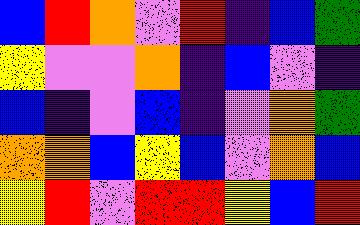[["blue", "red", "orange", "violet", "red", "indigo", "blue", "green"], ["yellow", "violet", "violet", "orange", "indigo", "blue", "violet", "indigo"], ["blue", "indigo", "violet", "blue", "indigo", "violet", "orange", "green"], ["orange", "orange", "blue", "yellow", "blue", "violet", "orange", "blue"], ["yellow", "red", "violet", "red", "red", "yellow", "blue", "red"]]